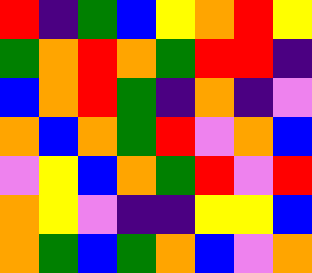[["red", "indigo", "green", "blue", "yellow", "orange", "red", "yellow"], ["green", "orange", "red", "orange", "green", "red", "red", "indigo"], ["blue", "orange", "red", "green", "indigo", "orange", "indigo", "violet"], ["orange", "blue", "orange", "green", "red", "violet", "orange", "blue"], ["violet", "yellow", "blue", "orange", "green", "red", "violet", "red"], ["orange", "yellow", "violet", "indigo", "indigo", "yellow", "yellow", "blue"], ["orange", "green", "blue", "green", "orange", "blue", "violet", "orange"]]